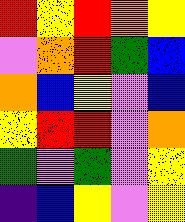[["red", "yellow", "red", "orange", "yellow"], ["violet", "orange", "red", "green", "blue"], ["orange", "blue", "yellow", "violet", "blue"], ["yellow", "red", "red", "violet", "orange"], ["green", "violet", "green", "violet", "yellow"], ["indigo", "blue", "yellow", "violet", "yellow"]]